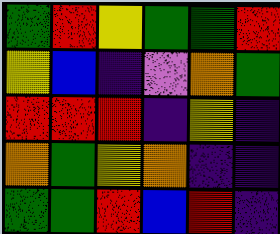[["green", "red", "yellow", "green", "green", "red"], ["yellow", "blue", "indigo", "violet", "orange", "green"], ["red", "red", "red", "indigo", "yellow", "indigo"], ["orange", "green", "yellow", "orange", "indigo", "indigo"], ["green", "green", "red", "blue", "red", "indigo"]]